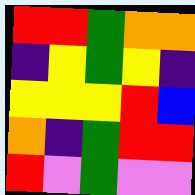[["red", "red", "green", "orange", "orange"], ["indigo", "yellow", "green", "yellow", "indigo"], ["yellow", "yellow", "yellow", "red", "blue"], ["orange", "indigo", "green", "red", "red"], ["red", "violet", "green", "violet", "violet"]]